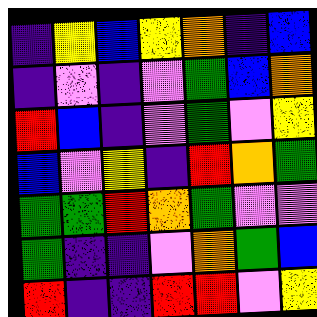[["indigo", "yellow", "blue", "yellow", "orange", "indigo", "blue"], ["indigo", "violet", "indigo", "violet", "green", "blue", "orange"], ["red", "blue", "indigo", "violet", "green", "violet", "yellow"], ["blue", "violet", "yellow", "indigo", "red", "orange", "green"], ["green", "green", "red", "orange", "green", "violet", "violet"], ["green", "indigo", "indigo", "violet", "orange", "green", "blue"], ["red", "indigo", "indigo", "red", "red", "violet", "yellow"]]